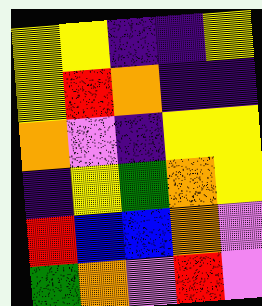[["yellow", "yellow", "indigo", "indigo", "yellow"], ["yellow", "red", "orange", "indigo", "indigo"], ["orange", "violet", "indigo", "yellow", "yellow"], ["indigo", "yellow", "green", "orange", "yellow"], ["red", "blue", "blue", "orange", "violet"], ["green", "orange", "violet", "red", "violet"]]